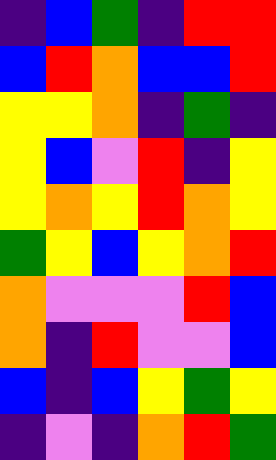[["indigo", "blue", "green", "indigo", "red", "red"], ["blue", "red", "orange", "blue", "blue", "red"], ["yellow", "yellow", "orange", "indigo", "green", "indigo"], ["yellow", "blue", "violet", "red", "indigo", "yellow"], ["yellow", "orange", "yellow", "red", "orange", "yellow"], ["green", "yellow", "blue", "yellow", "orange", "red"], ["orange", "violet", "violet", "violet", "red", "blue"], ["orange", "indigo", "red", "violet", "violet", "blue"], ["blue", "indigo", "blue", "yellow", "green", "yellow"], ["indigo", "violet", "indigo", "orange", "red", "green"]]